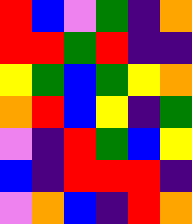[["red", "blue", "violet", "green", "indigo", "orange"], ["red", "red", "green", "red", "indigo", "indigo"], ["yellow", "green", "blue", "green", "yellow", "orange"], ["orange", "red", "blue", "yellow", "indigo", "green"], ["violet", "indigo", "red", "green", "blue", "yellow"], ["blue", "indigo", "red", "red", "red", "indigo"], ["violet", "orange", "blue", "indigo", "red", "orange"]]